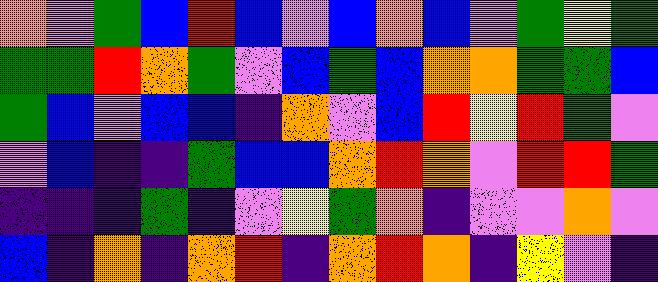[["orange", "violet", "green", "blue", "red", "blue", "violet", "blue", "orange", "blue", "violet", "green", "yellow", "green"], ["green", "green", "red", "orange", "green", "violet", "blue", "green", "blue", "orange", "orange", "green", "green", "blue"], ["green", "blue", "violet", "blue", "blue", "indigo", "orange", "violet", "blue", "red", "yellow", "red", "green", "violet"], ["violet", "blue", "indigo", "indigo", "green", "blue", "blue", "orange", "red", "orange", "violet", "red", "red", "green"], ["indigo", "indigo", "indigo", "green", "indigo", "violet", "yellow", "green", "orange", "indigo", "violet", "violet", "orange", "violet"], ["blue", "indigo", "orange", "indigo", "orange", "red", "indigo", "orange", "red", "orange", "indigo", "yellow", "violet", "indigo"]]